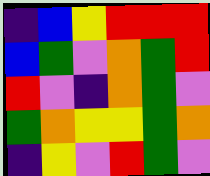[["indigo", "blue", "yellow", "red", "red", "red"], ["blue", "green", "violet", "orange", "green", "red"], ["red", "violet", "indigo", "orange", "green", "violet"], ["green", "orange", "yellow", "yellow", "green", "orange"], ["indigo", "yellow", "violet", "red", "green", "violet"]]